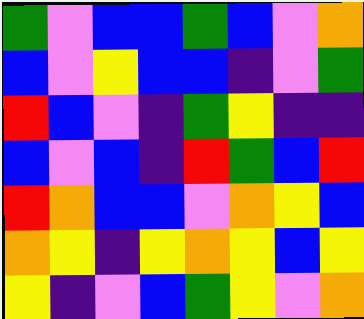[["green", "violet", "blue", "blue", "green", "blue", "violet", "orange"], ["blue", "violet", "yellow", "blue", "blue", "indigo", "violet", "green"], ["red", "blue", "violet", "indigo", "green", "yellow", "indigo", "indigo"], ["blue", "violet", "blue", "indigo", "red", "green", "blue", "red"], ["red", "orange", "blue", "blue", "violet", "orange", "yellow", "blue"], ["orange", "yellow", "indigo", "yellow", "orange", "yellow", "blue", "yellow"], ["yellow", "indigo", "violet", "blue", "green", "yellow", "violet", "orange"]]